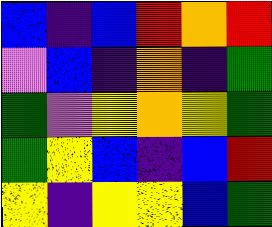[["blue", "indigo", "blue", "red", "orange", "red"], ["violet", "blue", "indigo", "orange", "indigo", "green"], ["green", "violet", "yellow", "orange", "yellow", "green"], ["green", "yellow", "blue", "indigo", "blue", "red"], ["yellow", "indigo", "yellow", "yellow", "blue", "green"]]